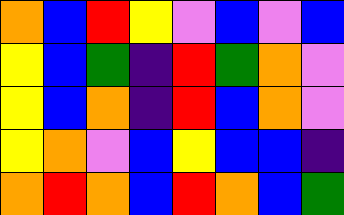[["orange", "blue", "red", "yellow", "violet", "blue", "violet", "blue"], ["yellow", "blue", "green", "indigo", "red", "green", "orange", "violet"], ["yellow", "blue", "orange", "indigo", "red", "blue", "orange", "violet"], ["yellow", "orange", "violet", "blue", "yellow", "blue", "blue", "indigo"], ["orange", "red", "orange", "blue", "red", "orange", "blue", "green"]]